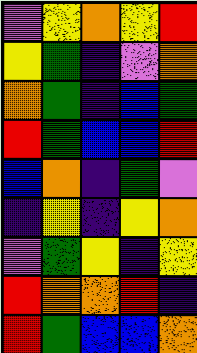[["violet", "yellow", "orange", "yellow", "red"], ["yellow", "green", "indigo", "violet", "orange"], ["orange", "green", "indigo", "blue", "green"], ["red", "green", "blue", "blue", "red"], ["blue", "orange", "indigo", "green", "violet"], ["indigo", "yellow", "indigo", "yellow", "orange"], ["violet", "green", "yellow", "indigo", "yellow"], ["red", "orange", "orange", "red", "indigo"], ["red", "green", "blue", "blue", "orange"]]